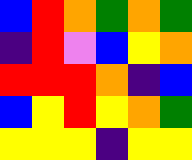[["blue", "red", "orange", "green", "orange", "green"], ["indigo", "red", "violet", "blue", "yellow", "orange"], ["red", "red", "red", "orange", "indigo", "blue"], ["blue", "yellow", "red", "yellow", "orange", "green"], ["yellow", "yellow", "yellow", "indigo", "yellow", "yellow"]]